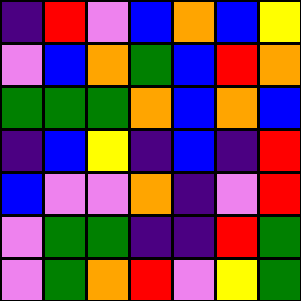[["indigo", "red", "violet", "blue", "orange", "blue", "yellow"], ["violet", "blue", "orange", "green", "blue", "red", "orange"], ["green", "green", "green", "orange", "blue", "orange", "blue"], ["indigo", "blue", "yellow", "indigo", "blue", "indigo", "red"], ["blue", "violet", "violet", "orange", "indigo", "violet", "red"], ["violet", "green", "green", "indigo", "indigo", "red", "green"], ["violet", "green", "orange", "red", "violet", "yellow", "green"]]